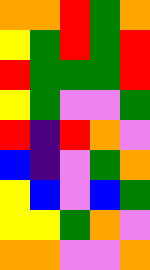[["orange", "orange", "red", "green", "orange"], ["yellow", "green", "red", "green", "red"], ["red", "green", "green", "green", "red"], ["yellow", "green", "violet", "violet", "green"], ["red", "indigo", "red", "orange", "violet"], ["blue", "indigo", "violet", "green", "orange"], ["yellow", "blue", "violet", "blue", "green"], ["yellow", "yellow", "green", "orange", "violet"], ["orange", "orange", "violet", "violet", "orange"]]